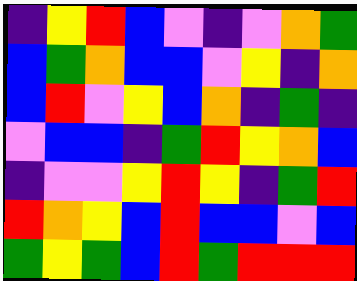[["indigo", "yellow", "red", "blue", "violet", "indigo", "violet", "orange", "green"], ["blue", "green", "orange", "blue", "blue", "violet", "yellow", "indigo", "orange"], ["blue", "red", "violet", "yellow", "blue", "orange", "indigo", "green", "indigo"], ["violet", "blue", "blue", "indigo", "green", "red", "yellow", "orange", "blue"], ["indigo", "violet", "violet", "yellow", "red", "yellow", "indigo", "green", "red"], ["red", "orange", "yellow", "blue", "red", "blue", "blue", "violet", "blue"], ["green", "yellow", "green", "blue", "red", "green", "red", "red", "red"]]